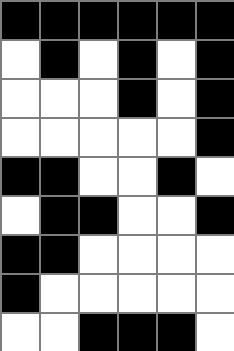[["black", "black", "black", "black", "black", "black"], ["white", "black", "white", "black", "white", "black"], ["white", "white", "white", "black", "white", "black"], ["white", "white", "white", "white", "white", "black"], ["black", "black", "white", "white", "black", "white"], ["white", "black", "black", "white", "white", "black"], ["black", "black", "white", "white", "white", "white"], ["black", "white", "white", "white", "white", "white"], ["white", "white", "black", "black", "black", "white"]]